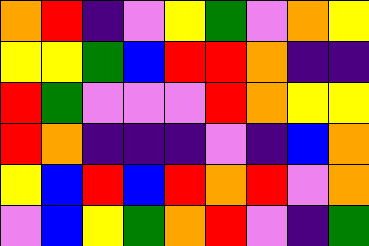[["orange", "red", "indigo", "violet", "yellow", "green", "violet", "orange", "yellow"], ["yellow", "yellow", "green", "blue", "red", "red", "orange", "indigo", "indigo"], ["red", "green", "violet", "violet", "violet", "red", "orange", "yellow", "yellow"], ["red", "orange", "indigo", "indigo", "indigo", "violet", "indigo", "blue", "orange"], ["yellow", "blue", "red", "blue", "red", "orange", "red", "violet", "orange"], ["violet", "blue", "yellow", "green", "orange", "red", "violet", "indigo", "green"]]